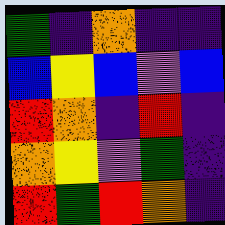[["green", "indigo", "orange", "indigo", "indigo"], ["blue", "yellow", "blue", "violet", "blue"], ["red", "orange", "indigo", "red", "indigo"], ["orange", "yellow", "violet", "green", "indigo"], ["red", "green", "red", "orange", "indigo"]]